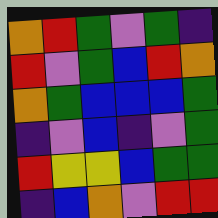[["orange", "red", "green", "violet", "green", "indigo"], ["red", "violet", "green", "blue", "red", "orange"], ["orange", "green", "blue", "blue", "blue", "green"], ["indigo", "violet", "blue", "indigo", "violet", "green"], ["red", "yellow", "yellow", "blue", "green", "green"], ["indigo", "blue", "orange", "violet", "red", "red"]]